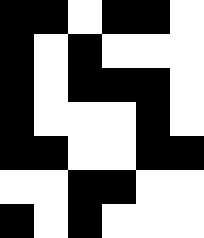[["black", "black", "white", "black", "black", "white"], ["black", "white", "black", "white", "white", "white"], ["black", "white", "black", "black", "black", "white"], ["black", "white", "white", "white", "black", "white"], ["black", "black", "white", "white", "black", "black"], ["white", "white", "black", "black", "white", "white"], ["black", "white", "black", "white", "white", "white"]]